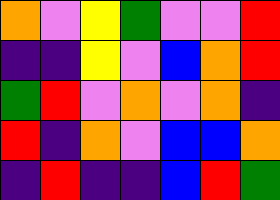[["orange", "violet", "yellow", "green", "violet", "violet", "red"], ["indigo", "indigo", "yellow", "violet", "blue", "orange", "red"], ["green", "red", "violet", "orange", "violet", "orange", "indigo"], ["red", "indigo", "orange", "violet", "blue", "blue", "orange"], ["indigo", "red", "indigo", "indigo", "blue", "red", "green"]]